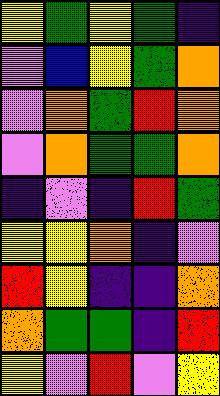[["yellow", "green", "yellow", "green", "indigo"], ["violet", "blue", "yellow", "green", "orange"], ["violet", "orange", "green", "red", "orange"], ["violet", "orange", "green", "green", "orange"], ["indigo", "violet", "indigo", "red", "green"], ["yellow", "yellow", "orange", "indigo", "violet"], ["red", "yellow", "indigo", "indigo", "orange"], ["orange", "green", "green", "indigo", "red"], ["yellow", "violet", "red", "violet", "yellow"]]